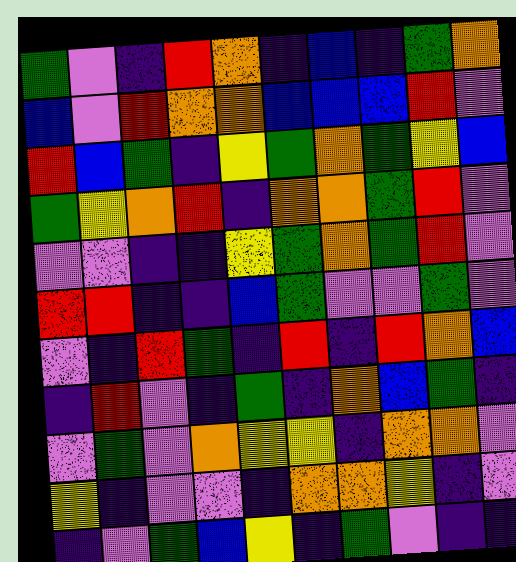[["green", "violet", "indigo", "red", "orange", "indigo", "blue", "indigo", "green", "orange"], ["blue", "violet", "red", "orange", "orange", "blue", "blue", "blue", "red", "violet"], ["red", "blue", "green", "indigo", "yellow", "green", "orange", "green", "yellow", "blue"], ["green", "yellow", "orange", "red", "indigo", "orange", "orange", "green", "red", "violet"], ["violet", "violet", "indigo", "indigo", "yellow", "green", "orange", "green", "red", "violet"], ["red", "red", "indigo", "indigo", "blue", "green", "violet", "violet", "green", "violet"], ["violet", "indigo", "red", "green", "indigo", "red", "indigo", "red", "orange", "blue"], ["indigo", "red", "violet", "indigo", "green", "indigo", "orange", "blue", "green", "indigo"], ["violet", "green", "violet", "orange", "yellow", "yellow", "indigo", "orange", "orange", "violet"], ["yellow", "indigo", "violet", "violet", "indigo", "orange", "orange", "yellow", "indigo", "violet"], ["indigo", "violet", "green", "blue", "yellow", "indigo", "green", "violet", "indigo", "indigo"]]